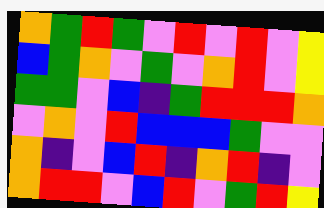[["orange", "green", "red", "green", "violet", "red", "violet", "red", "violet", "yellow"], ["blue", "green", "orange", "violet", "green", "violet", "orange", "red", "violet", "yellow"], ["green", "green", "violet", "blue", "indigo", "green", "red", "red", "red", "orange"], ["violet", "orange", "violet", "red", "blue", "blue", "blue", "green", "violet", "violet"], ["orange", "indigo", "violet", "blue", "red", "indigo", "orange", "red", "indigo", "violet"], ["orange", "red", "red", "violet", "blue", "red", "violet", "green", "red", "yellow"]]